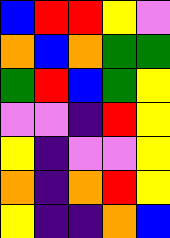[["blue", "red", "red", "yellow", "violet"], ["orange", "blue", "orange", "green", "green"], ["green", "red", "blue", "green", "yellow"], ["violet", "violet", "indigo", "red", "yellow"], ["yellow", "indigo", "violet", "violet", "yellow"], ["orange", "indigo", "orange", "red", "yellow"], ["yellow", "indigo", "indigo", "orange", "blue"]]